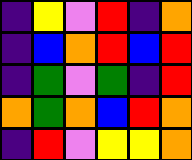[["indigo", "yellow", "violet", "red", "indigo", "orange"], ["indigo", "blue", "orange", "red", "blue", "red"], ["indigo", "green", "violet", "green", "indigo", "red"], ["orange", "green", "orange", "blue", "red", "orange"], ["indigo", "red", "violet", "yellow", "yellow", "orange"]]